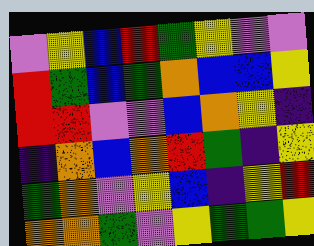[["violet", "yellow", "blue", "red", "green", "yellow", "violet", "violet"], ["red", "green", "blue", "green", "orange", "blue", "blue", "yellow"], ["red", "red", "violet", "violet", "blue", "orange", "yellow", "indigo"], ["indigo", "orange", "blue", "orange", "red", "green", "indigo", "yellow"], ["green", "orange", "violet", "yellow", "blue", "indigo", "yellow", "red"], ["orange", "orange", "green", "violet", "yellow", "green", "green", "yellow"]]